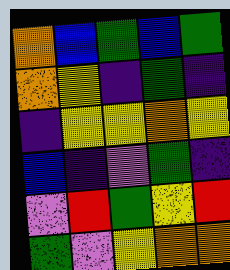[["orange", "blue", "green", "blue", "green"], ["orange", "yellow", "indigo", "green", "indigo"], ["indigo", "yellow", "yellow", "orange", "yellow"], ["blue", "indigo", "violet", "green", "indigo"], ["violet", "red", "green", "yellow", "red"], ["green", "violet", "yellow", "orange", "orange"]]